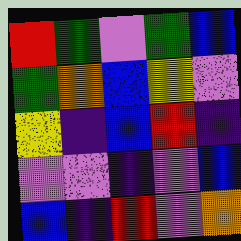[["red", "green", "violet", "green", "blue"], ["green", "orange", "blue", "yellow", "violet"], ["yellow", "indigo", "blue", "red", "indigo"], ["violet", "violet", "indigo", "violet", "blue"], ["blue", "indigo", "red", "violet", "orange"]]